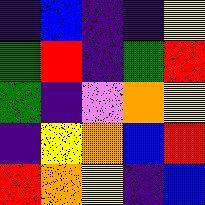[["indigo", "blue", "indigo", "indigo", "yellow"], ["green", "red", "indigo", "green", "red"], ["green", "indigo", "violet", "orange", "yellow"], ["indigo", "yellow", "orange", "blue", "red"], ["red", "orange", "yellow", "indigo", "blue"]]